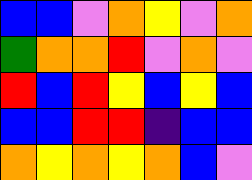[["blue", "blue", "violet", "orange", "yellow", "violet", "orange"], ["green", "orange", "orange", "red", "violet", "orange", "violet"], ["red", "blue", "red", "yellow", "blue", "yellow", "blue"], ["blue", "blue", "red", "red", "indigo", "blue", "blue"], ["orange", "yellow", "orange", "yellow", "orange", "blue", "violet"]]